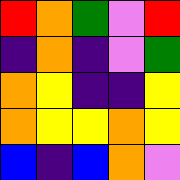[["red", "orange", "green", "violet", "red"], ["indigo", "orange", "indigo", "violet", "green"], ["orange", "yellow", "indigo", "indigo", "yellow"], ["orange", "yellow", "yellow", "orange", "yellow"], ["blue", "indigo", "blue", "orange", "violet"]]